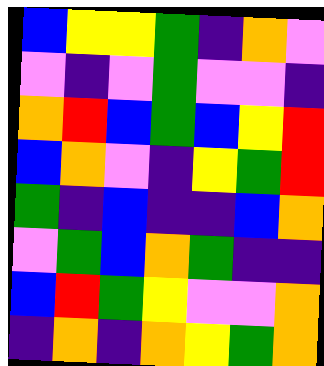[["blue", "yellow", "yellow", "green", "indigo", "orange", "violet"], ["violet", "indigo", "violet", "green", "violet", "violet", "indigo"], ["orange", "red", "blue", "green", "blue", "yellow", "red"], ["blue", "orange", "violet", "indigo", "yellow", "green", "red"], ["green", "indigo", "blue", "indigo", "indigo", "blue", "orange"], ["violet", "green", "blue", "orange", "green", "indigo", "indigo"], ["blue", "red", "green", "yellow", "violet", "violet", "orange"], ["indigo", "orange", "indigo", "orange", "yellow", "green", "orange"]]